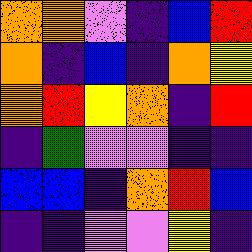[["orange", "orange", "violet", "indigo", "blue", "red"], ["orange", "indigo", "blue", "indigo", "orange", "yellow"], ["orange", "red", "yellow", "orange", "indigo", "red"], ["indigo", "green", "violet", "violet", "indigo", "indigo"], ["blue", "blue", "indigo", "orange", "red", "blue"], ["indigo", "indigo", "violet", "violet", "yellow", "indigo"]]